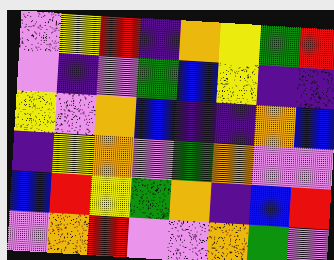[["violet", "yellow", "red", "indigo", "orange", "yellow", "green", "red"], ["violet", "indigo", "violet", "green", "blue", "yellow", "indigo", "indigo"], ["yellow", "violet", "orange", "blue", "indigo", "indigo", "orange", "blue"], ["indigo", "yellow", "orange", "violet", "green", "orange", "violet", "violet"], ["blue", "red", "yellow", "green", "orange", "indigo", "blue", "red"], ["violet", "orange", "red", "violet", "violet", "orange", "green", "violet"]]